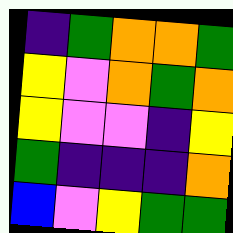[["indigo", "green", "orange", "orange", "green"], ["yellow", "violet", "orange", "green", "orange"], ["yellow", "violet", "violet", "indigo", "yellow"], ["green", "indigo", "indigo", "indigo", "orange"], ["blue", "violet", "yellow", "green", "green"]]